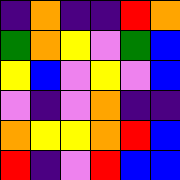[["indigo", "orange", "indigo", "indigo", "red", "orange"], ["green", "orange", "yellow", "violet", "green", "blue"], ["yellow", "blue", "violet", "yellow", "violet", "blue"], ["violet", "indigo", "violet", "orange", "indigo", "indigo"], ["orange", "yellow", "yellow", "orange", "red", "blue"], ["red", "indigo", "violet", "red", "blue", "blue"]]